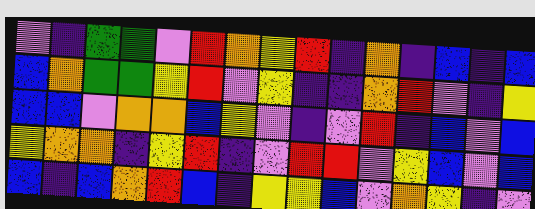[["violet", "indigo", "green", "green", "violet", "red", "orange", "yellow", "red", "indigo", "orange", "indigo", "blue", "indigo", "blue"], ["blue", "orange", "green", "green", "yellow", "red", "violet", "yellow", "indigo", "indigo", "orange", "red", "violet", "indigo", "yellow"], ["blue", "blue", "violet", "orange", "orange", "blue", "yellow", "violet", "indigo", "violet", "red", "indigo", "blue", "violet", "blue"], ["yellow", "orange", "orange", "indigo", "yellow", "red", "indigo", "violet", "red", "red", "violet", "yellow", "blue", "violet", "blue"], ["blue", "indigo", "blue", "orange", "red", "blue", "indigo", "yellow", "yellow", "blue", "violet", "orange", "yellow", "indigo", "violet"]]